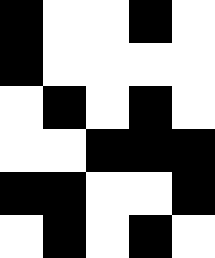[["black", "white", "white", "black", "white"], ["black", "white", "white", "white", "white"], ["white", "black", "white", "black", "white"], ["white", "white", "black", "black", "black"], ["black", "black", "white", "white", "black"], ["white", "black", "white", "black", "white"]]